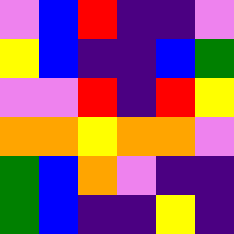[["violet", "blue", "red", "indigo", "indigo", "violet"], ["yellow", "blue", "indigo", "indigo", "blue", "green"], ["violet", "violet", "red", "indigo", "red", "yellow"], ["orange", "orange", "yellow", "orange", "orange", "violet"], ["green", "blue", "orange", "violet", "indigo", "indigo"], ["green", "blue", "indigo", "indigo", "yellow", "indigo"]]